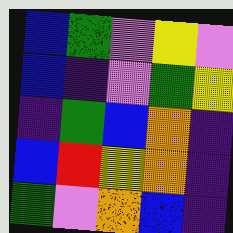[["blue", "green", "violet", "yellow", "violet"], ["blue", "indigo", "violet", "green", "yellow"], ["indigo", "green", "blue", "orange", "indigo"], ["blue", "red", "yellow", "orange", "indigo"], ["green", "violet", "orange", "blue", "indigo"]]